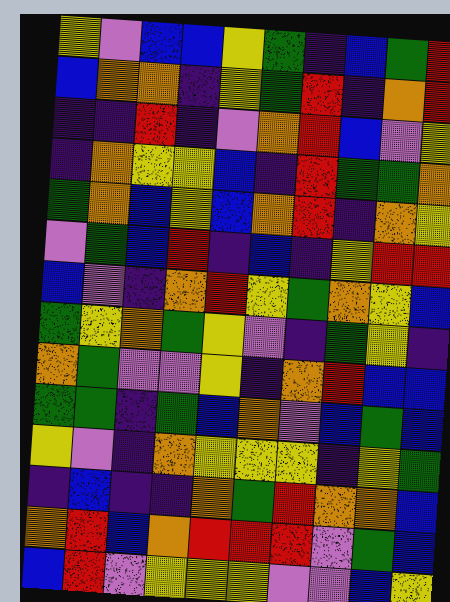[["yellow", "violet", "blue", "blue", "yellow", "green", "indigo", "blue", "green", "red"], ["blue", "orange", "orange", "indigo", "yellow", "green", "red", "indigo", "orange", "red"], ["indigo", "indigo", "red", "indigo", "violet", "orange", "red", "blue", "violet", "yellow"], ["indigo", "orange", "yellow", "yellow", "blue", "indigo", "red", "green", "green", "orange"], ["green", "orange", "blue", "yellow", "blue", "orange", "red", "indigo", "orange", "yellow"], ["violet", "green", "blue", "red", "indigo", "blue", "indigo", "yellow", "red", "red"], ["blue", "violet", "indigo", "orange", "red", "yellow", "green", "orange", "yellow", "blue"], ["green", "yellow", "orange", "green", "yellow", "violet", "indigo", "green", "yellow", "indigo"], ["orange", "green", "violet", "violet", "yellow", "indigo", "orange", "red", "blue", "blue"], ["green", "green", "indigo", "green", "blue", "orange", "violet", "blue", "green", "blue"], ["yellow", "violet", "indigo", "orange", "yellow", "yellow", "yellow", "indigo", "yellow", "green"], ["indigo", "blue", "indigo", "indigo", "orange", "green", "red", "orange", "orange", "blue"], ["orange", "red", "blue", "orange", "red", "red", "red", "violet", "green", "blue"], ["blue", "red", "violet", "yellow", "yellow", "yellow", "violet", "violet", "blue", "yellow"]]